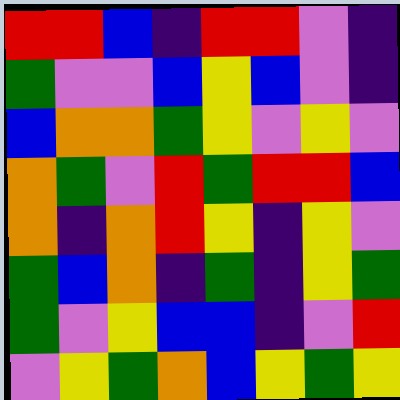[["red", "red", "blue", "indigo", "red", "red", "violet", "indigo"], ["green", "violet", "violet", "blue", "yellow", "blue", "violet", "indigo"], ["blue", "orange", "orange", "green", "yellow", "violet", "yellow", "violet"], ["orange", "green", "violet", "red", "green", "red", "red", "blue"], ["orange", "indigo", "orange", "red", "yellow", "indigo", "yellow", "violet"], ["green", "blue", "orange", "indigo", "green", "indigo", "yellow", "green"], ["green", "violet", "yellow", "blue", "blue", "indigo", "violet", "red"], ["violet", "yellow", "green", "orange", "blue", "yellow", "green", "yellow"]]